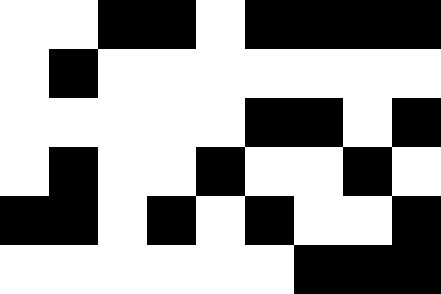[["white", "white", "black", "black", "white", "black", "black", "black", "black"], ["white", "black", "white", "white", "white", "white", "white", "white", "white"], ["white", "white", "white", "white", "white", "black", "black", "white", "black"], ["white", "black", "white", "white", "black", "white", "white", "black", "white"], ["black", "black", "white", "black", "white", "black", "white", "white", "black"], ["white", "white", "white", "white", "white", "white", "black", "black", "black"]]